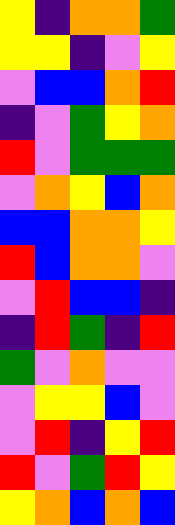[["yellow", "indigo", "orange", "orange", "green"], ["yellow", "yellow", "indigo", "violet", "yellow"], ["violet", "blue", "blue", "orange", "red"], ["indigo", "violet", "green", "yellow", "orange"], ["red", "violet", "green", "green", "green"], ["violet", "orange", "yellow", "blue", "orange"], ["blue", "blue", "orange", "orange", "yellow"], ["red", "blue", "orange", "orange", "violet"], ["violet", "red", "blue", "blue", "indigo"], ["indigo", "red", "green", "indigo", "red"], ["green", "violet", "orange", "violet", "violet"], ["violet", "yellow", "yellow", "blue", "violet"], ["violet", "red", "indigo", "yellow", "red"], ["red", "violet", "green", "red", "yellow"], ["yellow", "orange", "blue", "orange", "blue"]]